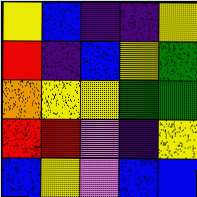[["yellow", "blue", "indigo", "indigo", "yellow"], ["red", "indigo", "blue", "yellow", "green"], ["orange", "yellow", "yellow", "green", "green"], ["red", "red", "violet", "indigo", "yellow"], ["blue", "yellow", "violet", "blue", "blue"]]